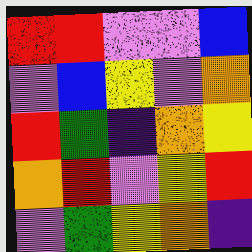[["red", "red", "violet", "violet", "blue"], ["violet", "blue", "yellow", "violet", "orange"], ["red", "green", "indigo", "orange", "yellow"], ["orange", "red", "violet", "yellow", "red"], ["violet", "green", "yellow", "orange", "indigo"]]